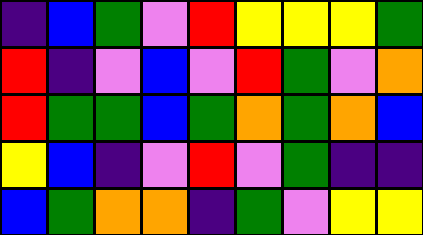[["indigo", "blue", "green", "violet", "red", "yellow", "yellow", "yellow", "green"], ["red", "indigo", "violet", "blue", "violet", "red", "green", "violet", "orange"], ["red", "green", "green", "blue", "green", "orange", "green", "orange", "blue"], ["yellow", "blue", "indigo", "violet", "red", "violet", "green", "indigo", "indigo"], ["blue", "green", "orange", "orange", "indigo", "green", "violet", "yellow", "yellow"]]